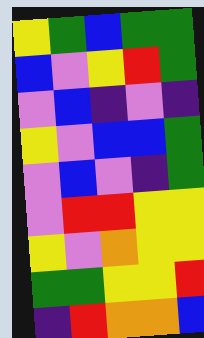[["yellow", "green", "blue", "green", "green"], ["blue", "violet", "yellow", "red", "green"], ["violet", "blue", "indigo", "violet", "indigo"], ["yellow", "violet", "blue", "blue", "green"], ["violet", "blue", "violet", "indigo", "green"], ["violet", "red", "red", "yellow", "yellow"], ["yellow", "violet", "orange", "yellow", "yellow"], ["green", "green", "yellow", "yellow", "red"], ["indigo", "red", "orange", "orange", "blue"]]